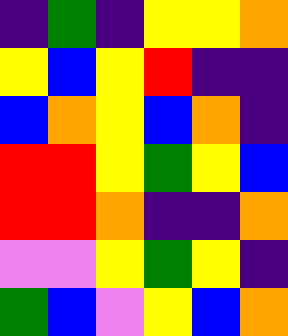[["indigo", "green", "indigo", "yellow", "yellow", "orange"], ["yellow", "blue", "yellow", "red", "indigo", "indigo"], ["blue", "orange", "yellow", "blue", "orange", "indigo"], ["red", "red", "yellow", "green", "yellow", "blue"], ["red", "red", "orange", "indigo", "indigo", "orange"], ["violet", "violet", "yellow", "green", "yellow", "indigo"], ["green", "blue", "violet", "yellow", "blue", "orange"]]